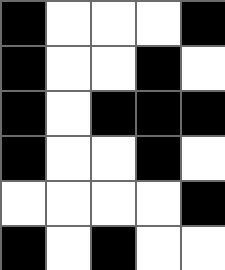[["black", "white", "white", "white", "black"], ["black", "white", "white", "black", "white"], ["black", "white", "black", "black", "black"], ["black", "white", "white", "black", "white"], ["white", "white", "white", "white", "black"], ["black", "white", "black", "white", "white"]]